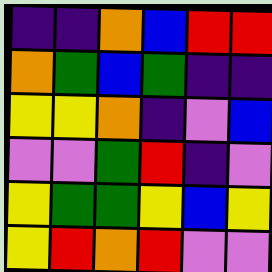[["indigo", "indigo", "orange", "blue", "red", "red"], ["orange", "green", "blue", "green", "indigo", "indigo"], ["yellow", "yellow", "orange", "indigo", "violet", "blue"], ["violet", "violet", "green", "red", "indigo", "violet"], ["yellow", "green", "green", "yellow", "blue", "yellow"], ["yellow", "red", "orange", "red", "violet", "violet"]]